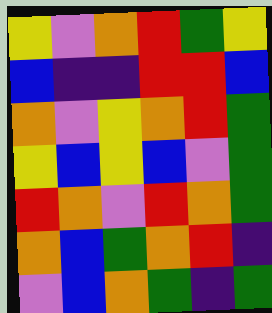[["yellow", "violet", "orange", "red", "green", "yellow"], ["blue", "indigo", "indigo", "red", "red", "blue"], ["orange", "violet", "yellow", "orange", "red", "green"], ["yellow", "blue", "yellow", "blue", "violet", "green"], ["red", "orange", "violet", "red", "orange", "green"], ["orange", "blue", "green", "orange", "red", "indigo"], ["violet", "blue", "orange", "green", "indigo", "green"]]